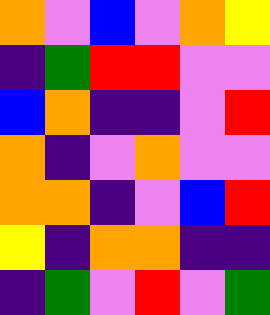[["orange", "violet", "blue", "violet", "orange", "yellow"], ["indigo", "green", "red", "red", "violet", "violet"], ["blue", "orange", "indigo", "indigo", "violet", "red"], ["orange", "indigo", "violet", "orange", "violet", "violet"], ["orange", "orange", "indigo", "violet", "blue", "red"], ["yellow", "indigo", "orange", "orange", "indigo", "indigo"], ["indigo", "green", "violet", "red", "violet", "green"]]